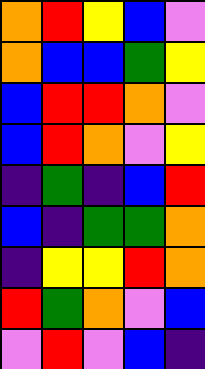[["orange", "red", "yellow", "blue", "violet"], ["orange", "blue", "blue", "green", "yellow"], ["blue", "red", "red", "orange", "violet"], ["blue", "red", "orange", "violet", "yellow"], ["indigo", "green", "indigo", "blue", "red"], ["blue", "indigo", "green", "green", "orange"], ["indigo", "yellow", "yellow", "red", "orange"], ["red", "green", "orange", "violet", "blue"], ["violet", "red", "violet", "blue", "indigo"]]